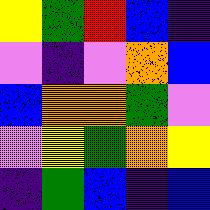[["yellow", "green", "red", "blue", "indigo"], ["violet", "indigo", "violet", "orange", "blue"], ["blue", "orange", "orange", "green", "violet"], ["violet", "yellow", "green", "orange", "yellow"], ["indigo", "green", "blue", "indigo", "blue"]]